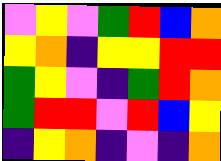[["violet", "yellow", "violet", "green", "red", "blue", "orange"], ["yellow", "orange", "indigo", "yellow", "yellow", "red", "red"], ["green", "yellow", "violet", "indigo", "green", "red", "orange"], ["green", "red", "red", "violet", "red", "blue", "yellow"], ["indigo", "yellow", "orange", "indigo", "violet", "indigo", "orange"]]